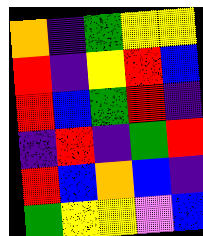[["orange", "indigo", "green", "yellow", "yellow"], ["red", "indigo", "yellow", "red", "blue"], ["red", "blue", "green", "red", "indigo"], ["indigo", "red", "indigo", "green", "red"], ["red", "blue", "orange", "blue", "indigo"], ["green", "yellow", "yellow", "violet", "blue"]]